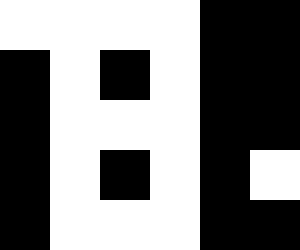[["white", "white", "white", "white", "black", "black"], ["black", "white", "black", "white", "black", "black"], ["black", "white", "white", "white", "black", "black"], ["black", "white", "black", "white", "black", "white"], ["black", "white", "white", "white", "black", "black"]]